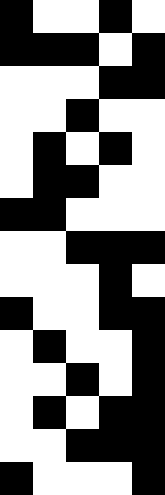[["black", "white", "white", "black", "white"], ["black", "black", "black", "white", "black"], ["white", "white", "white", "black", "black"], ["white", "white", "black", "white", "white"], ["white", "black", "white", "black", "white"], ["white", "black", "black", "white", "white"], ["black", "black", "white", "white", "white"], ["white", "white", "black", "black", "black"], ["white", "white", "white", "black", "white"], ["black", "white", "white", "black", "black"], ["white", "black", "white", "white", "black"], ["white", "white", "black", "white", "black"], ["white", "black", "white", "black", "black"], ["white", "white", "black", "black", "black"], ["black", "white", "white", "white", "black"]]